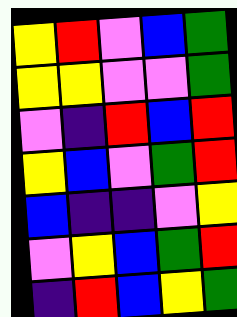[["yellow", "red", "violet", "blue", "green"], ["yellow", "yellow", "violet", "violet", "green"], ["violet", "indigo", "red", "blue", "red"], ["yellow", "blue", "violet", "green", "red"], ["blue", "indigo", "indigo", "violet", "yellow"], ["violet", "yellow", "blue", "green", "red"], ["indigo", "red", "blue", "yellow", "green"]]